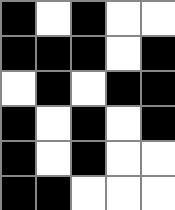[["black", "white", "black", "white", "white"], ["black", "black", "black", "white", "black"], ["white", "black", "white", "black", "black"], ["black", "white", "black", "white", "black"], ["black", "white", "black", "white", "white"], ["black", "black", "white", "white", "white"]]